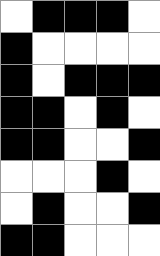[["white", "black", "black", "black", "white"], ["black", "white", "white", "white", "white"], ["black", "white", "black", "black", "black"], ["black", "black", "white", "black", "white"], ["black", "black", "white", "white", "black"], ["white", "white", "white", "black", "white"], ["white", "black", "white", "white", "black"], ["black", "black", "white", "white", "white"]]